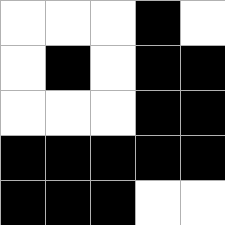[["white", "white", "white", "black", "white"], ["white", "black", "white", "black", "black"], ["white", "white", "white", "black", "black"], ["black", "black", "black", "black", "black"], ["black", "black", "black", "white", "white"]]